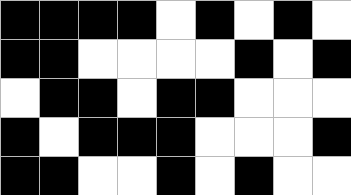[["black", "black", "black", "black", "white", "black", "white", "black", "white"], ["black", "black", "white", "white", "white", "white", "black", "white", "black"], ["white", "black", "black", "white", "black", "black", "white", "white", "white"], ["black", "white", "black", "black", "black", "white", "white", "white", "black"], ["black", "black", "white", "white", "black", "white", "black", "white", "white"]]